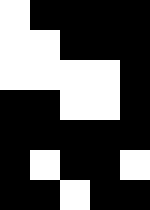[["white", "black", "black", "black", "black"], ["white", "white", "black", "black", "black"], ["white", "white", "white", "white", "black"], ["black", "black", "white", "white", "black"], ["black", "black", "black", "black", "black"], ["black", "white", "black", "black", "white"], ["black", "black", "white", "black", "black"]]